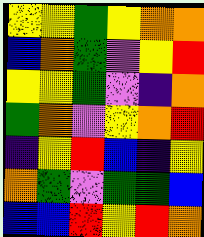[["yellow", "yellow", "green", "yellow", "orange", "orange"], ["blue", "orange", "green", "violet", "yellow", "red"], ["yellow", "yellow", "green", "violet", "indigo", "orange"], ["green", "orange", "violet", "yellow", "orange", "red"], ["indigo", "yellow", "red", "blue", "indigo", "yellow"], ["orange", "green", "violet", "green", "green", "blue"], ["blue", "blue", "red", "yellow", "red", "orange"]]